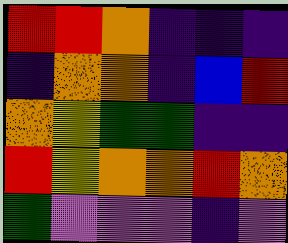[["red", "red", "orange", "indigo", "indigo", "indigo"], ["indigo", "orange", "orange", "indigo", "blue", "red"], ["orange", "yellow", "green", "green", "indigo", "indigo"], ["red", "yellow", "orange", "orange", "red", "orange"], ["green", "violet", "violet", "violet", "indigo", "violet"]]